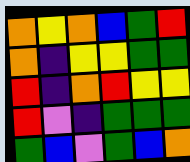[["orange", "yellow", "orange", "blue", "green", "red"], ["orange", "indigo", "yellow", "yellow", "green", "green"], ["red", "indigo", "orange", "red", "yellow", "yellow"], ["red", "violet", "indigo", "green", "green", "green"], ["green", "blue", "violet", "green", "blue", "orange"]]